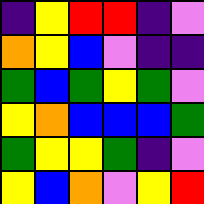[["indigo", "yellow", "red", "red", "indigo", "violet"], ["orange", "yellow", "blue", "violet", "indigo", "indigo"], ["green", "blue", "green", "yellow", "green", "violet"], ["yellow", "orange", "blue", "blue", "blue", "green"], ["green", "yellow", "yellow", "green", "indigo", "violet"], ["yellow", "blue", "orange", "violet", "yellow", "red"]]